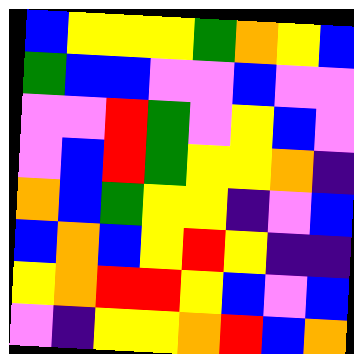[["blue", "yellow", "yellow", "yellow", "green", "orange", "yellow", "blue"], ["green", "blue", "blue", "violet", "violet", "blue", "violet", "violet"], ["violet", "violet", "red", "green", "violet", "yellow", "blue", "violet"], ["violet", "blue", "red", "green", "yellow", "yellow", "orange", "indigo"], ["orange", "blue", "green", "yellow", "yellow", "indigo", "violet", "blue"], ["blue", "orange", "blue", "yellow", "red", "yellow", "indigo", "indigo"], ["yellow", "orange", "red", "red", "yellow", "blue", "violet", "blue"], ["violet", "indigo", "yellow", "yellow", "orange", "red", "blue", "orange"]]